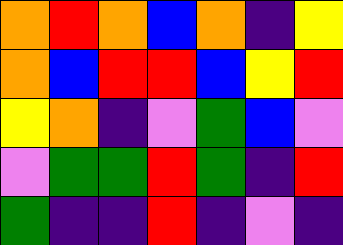[["orange", "red", "orange", "blue", "orange", "indigo", "yellow"], ["orange", "blue", "red", "red", "blue", "yellow", "red"], ["yellow", "orange", "indigo", "violet", "green", "blue", "violet"], ["violet", "green", "green", "red", "green", "indigo", "red"], ["green", "indigo", "indigo", "red", "indigo", "violet", "indigo"]]